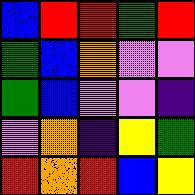[["blue", "red", "red", "green", "red"], ["green", "blue", "orange", "violet", "violet"], ["green", "blue", "violet", "violet", "indigo"], ["violet", "orange", "indigo", "yellow", "green"], ["red", "orange", "red", "blue", "yellow"]]